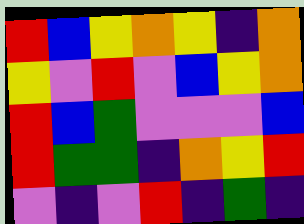[["red", "blue", "yellow", "orange", "yellow", "indigo", "orange"], ["yellow", "violet", "red", "violet", "blue", "yellow", "orange"], ["red", "blue", "green", "violet", "violet", "violet", "blue"], ["red", "green", "green", "indigo", "orange", "yellow", "red"], ["violet", "indigo", "violet", "red", "indigo", "green", "indigo"]]